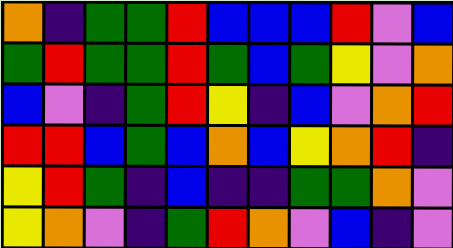[["orange", "indigo", "green", "green", "red", "blue", "blue", "blue", "red", "violet", "blue"], ["green", "red", "green", "green", "red", "green", "blue", "green", "yellow", "violet", "orange"], ["blue", "violet", "indigo", "green", "red", "yellow", "indigo", "blue", "violet", "orange", "red"], ["red", "red", "blue", "green", "blue", "orange", "blue", "yellow", "orange", "red", "indigo"], ["yellow", "red", "green", "indigo", "blue", "indigo", "indigo", "green", "green", "orange", "violet"], ["yellow", "orange", "violet", "indigo", "green", "red", "orange", "violet", "blue", "indigo", "violet"]]